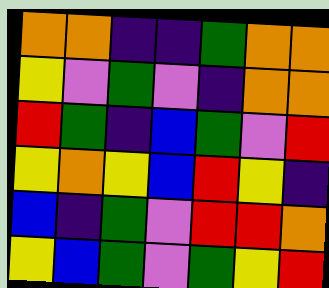[["orange", "orange", "indigo", "indigo", "green", "orange", "orange"], ["yellow", "violet", "green", "violet", "indigo", "orange", "orange"], ["red", "green", "indigo", "blue", "green", "violet", "red"], ["yellow", "orange", "yellow", "blue", "red", "yellow", "indigo"], ["blue", "indigo", "green", "violet", "red", "red", "orange"], ["yellow", "blue", "green", "violet", "green", "yellow", "red"]]